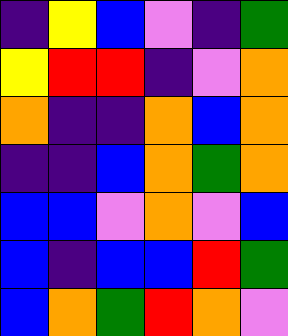[["indigo", "yellow", "blue", "violet", "indigo", "green"], ["yellow", "red", "red", "indigo", "violet", "orange"], ["orange", "indigo", "indigo", "orange", "blue", "orange"], ["indigo", "indigo", "blue", "orange", "green", "orange"], ["blue", "blue", "violet", "orange", "violet", "blue"], ["blue", "indigo", "blue", "blue", "red", "green"], ["blue", "orange", "green", "red", "orange", "violet"]]